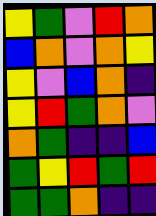[["yellow", "green", "violet", "red", "orange"], ["blue", "orange", "violet", "orange", "yellow"], ["yellow", "violet", "blue", "orange", "indigo"], ["yellow", "red", "green", "orange", "violet"], ["orange", "green", "indigo", "indigo", "blue"], ["green", "yellow", "red", "green", "red"], ["green", "green", "orange", "indigo", "indigo"]]